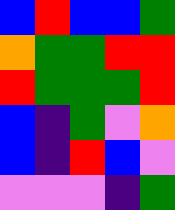[["blue", "red", "blue", "blue", "green"], ["orange", "green", "green", "red", "red"], ["red", "green", "green", "green", "red"], ["blue", "indigo", "green", "violet", "orange"], ["blue", "indigo", "red", "blue", "violet"], ["violet", "violet", "violet", "indigo", "green"]]